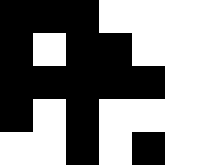[["black", "black", "black", "white", "white", "white"], ["black", "white", "black", "black", "white", "white"], ["black", "black", "black", "black", "black", "white"], ["black", "white", "black", "white", "white", "white"], ["white", "white", "black", "white", "black", "white"]]